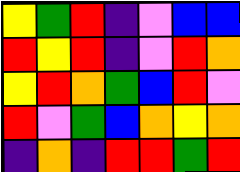[["yellow", "green", "red", "indigo", "violet", "blue", "blue"], ["red", "yellow", "red", "indigo", "violet", "red", "orange"], ["yellow", "red", "orange", "green", "blue", "red", "violet"], ["red", "violet", "green", "blue", "orange", "yellow", "orange"], ["indigo", "orange", "indigo", "red", "red", "green", "red"]]